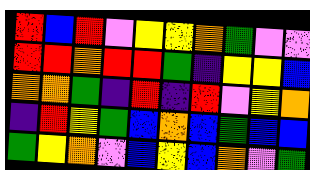[["red", "blue", "red", "violet", "yellow", "yellow", "orange", "green", "violet", "violet"], ["red", "red", "orange", "red", "red", "green", "indigo", "yellow", "yellow", "blue"], ["orange", "orange", "green", "indigo", "red", "indigo", "red", "violet", "yellow", "orange"], ["indigo", "red", "yellow", "green", "blue", "orange", "blue", "green", "blue", "blue"], ["green", "yellow", "orange", "violet", "blue", "yellow", "blue", "orange", "violet", "green"]]